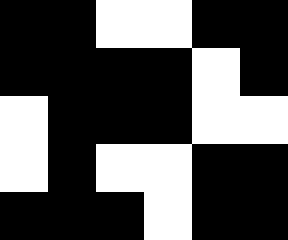[["black", "black", "white", "white", "black", "black"], ["black", "black", "black", "black", "white", "black"], ["white", "black", "black", "black", "white", "white"], ["white", "black", "white", "white", "black", "black"], ["black", "black", "black", "white", "black", "black"]]